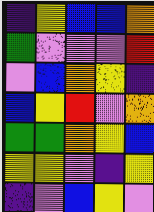[["indigo", "yellow", "blue", "blue", "orange"], ["green", "violet", "violet", "violet", "red"], ["violet", "blue", "orange", "yellow", "indigo"], ["blue", "yellow", "red", "violet", "orange"], ["green", "green", "orange", "yellow", "blue"], ["yellow", "yellow", "violet", "indigo", "yellow"], ["indigo", "violet", "blue", "yellow", "violet"]]